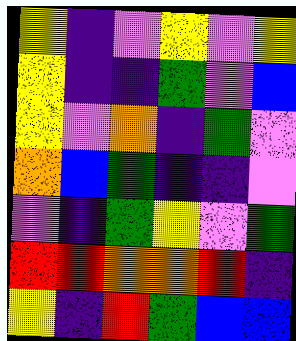[["yellow", "indigo", "violet", "yellow", "violet", "yellow"], ["yellow", "indigo", "indigo", "green", "violet", "blue"], ["yellow", "violet", "orange", "indigo", "green", "violet"], ["orange", "blue", "green", "indigo", "indigo", "violet"], ["violet", "indigo", "green", "yellow", "violet", "green"], ["red", "red", "orange", "orange", "red", "indigo"], ["yellow", "indigo", "red", "green", "blue", "blue"]]